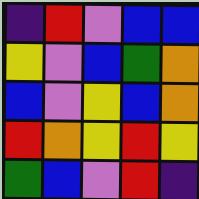[["indigo", "red", "violet", "blue", "blue"], ["yellow", "violet", "blue", "green", "orange"], ["blue", "violet", "yellow", "blue", "orange"], ["red", "orange", "yellow", "red", "yellow"], ["green", "blue", "violet", "red", "indigo"]]